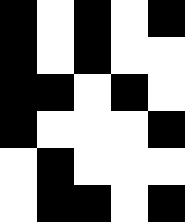[["black", "white", "black", "white", "black"], ["black", "white", "black", "white", "white"], ["black", "black", "white", "black", "white"], ["black", "white", "white", "white", "black"], ["white", "black", "white", "white", "white"], ["white", "black", "black", "white", "black"]]